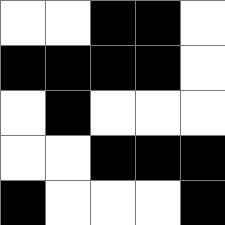[["white", "white", "black", "black", "white"], ["black", "black", "black", "black", "white"], ["white", "black", "white", "white", "white"], ["white", "white", "black", "black", "black"], ["black", "white", "white", "white", "black"]]